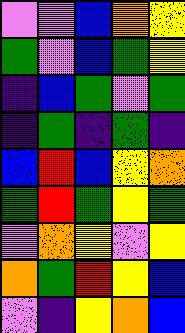[["violet", "violet", "blue", "orange", "yellow"], ["green", "violet", "blue", "green", "yellow"], ["indigo", "blue", "green", "violet", "green"], ["indigo", "green", "indigo", "green", "indigo"], ["blue", "red", "blue", "yellow", "orange"], ["green", "red", "green", "yellow", "green"], ["violet", "orange", "yellow", "violet", "yellow"], ["orange", "green", "red", "yellow", "blue"], ["violet", "indigo", "yellow", "orange", "blue"]]